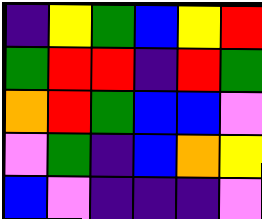[["indigo", "yellow", "green", "blue", "yellow", "red"], ["green", "red", "red", "indigo", "red", "green"], ["orange", "red", "green", "blue", "blue", "violet"], ["violet", "green", "indigo", "blue", "orange", "yellow"], ["blue", "violet", "indigo", "indigo", "indigo", "violet"]]